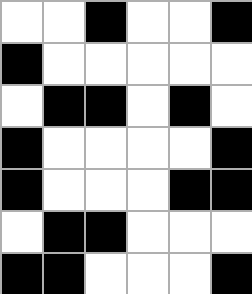[["white", "white", "black", "white", "white", "black"], ["black", "white", "white", "white", "white", "white"], ["white", "black", "black", "white", "black", "white"], ["black", "white", "white", "white", "white", "black"], ["black", "white", "white", "white", "black", "black"], ["white", "black", "black", "white", "white", "white"], ["black", "black", "white", "white", "white", "black"]]